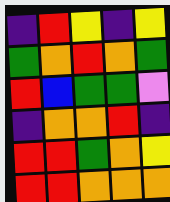[["indigo", "red", "yellow", "indigo", "yellow"], ["green", "orange", "red", "orange", "green"], ["red", "blue", "green", "green", "violet"], ["indigo", "orange", "orange", "red", "indigo"], ["red", "red", "green", "orange", "yellow"], ["red", "red", "orange", "orange", "orange"]]